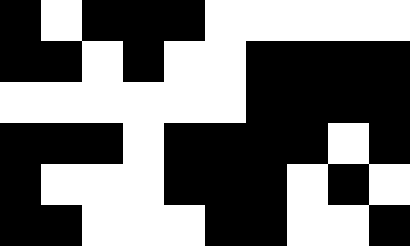[["black", "white", "black", "black", "black", "white", "white", "white", "white", "white"], ["black", "black", "white", "black", "white", "white", "black", "black", "black", "black"], ["white", "white", "white", "white", "white", "white", "black", "black", "black", "black"], ["black", "black", "black", "white", "black", "black", "black", "black", "white", "black"], ["black", "white", "white", "white", "black", "black", "black", "white", "black", "white"], ["black", "black", "white", "white", "white", "black", "black", "white", "white", "black"]]